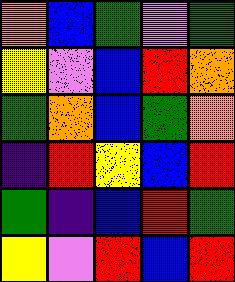[["orange", "blue", "green", "violet", "green"], ["yellow", "violet", "blue", "red", "orange"], ["green", "orange", "blue", "green", "orange"], ["indigo", "red", "yellow", "blue", "red"], ["green", "indigo", "blue", "red", "green"], ["yellow", "violet", "red", "blue", "red"]]